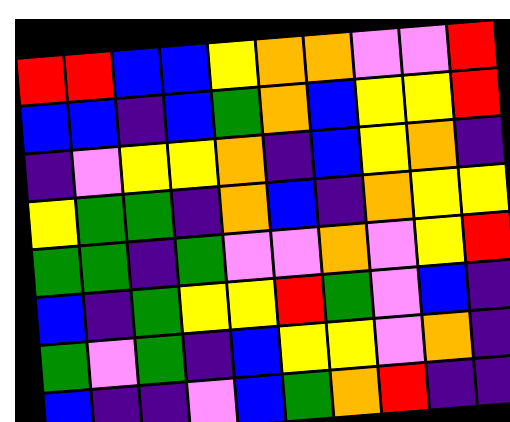[["red", "red", "blue", "blue", "yellow", "orange", "orange", "violet", "violet", "red"], ["blue", "blue", "indigo", "blue", "green", "orange", "blue", "yellow", "yellow", "red"], ["indigo", "violet", "yellow", "yellow", "orange", "indigo", "blue", "yellow", "orange", "indigo"], ["yellow", "green", "green", "indigo", "orange", "blue", "indigo", "orange", "yellow", "yellow"], ["green", "green", "indigo", "green", "violet", "violet", "orange", "violet", "yellow", "red"], ["blue", "indigo", "green", "yellow", "yellow", "red", "green", "violet", "blue", "indigo"], ["green", "violet", "green", "indigo", "blue", "yellow", "yellow", "violet", "orange", "indigo"], ["blue", "indigo", "indigo", "violet", "blue", "green", "orange", "red", "indigo", "indigo"]]